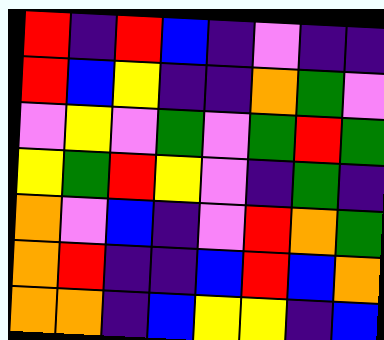[["red", "indigo", "red", "blue", "indigo", "violet", "indigo", "indigo"], ["red", "blue", "yellow", "indigo", "indigo", "orange", "green", "violet"], ["violet", "yellow", "violet", "green", "violet", "green", "red", "green"], ["yellow", "green", "red", "yellow", "violet", "indigo", "green", "indigo"], ["orange", "violet", "blue", "indigo", "violet", "red", "orange", "green"], ["orange", "red", "indigo", "indigo", "blue", "red", "blue", "orange"], ["orange", "orange", "indigo", "blue", "yellow", "yellow", "indigo", "blue"]]